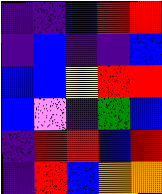[["indigo", "indigo", "blue", "red", "red"], ["indigo", "blue", "indigo", "indigo", "blue"], ["blue", "blue", "yellow", "red", "red"], ["blue", "violet", "indigo", "green", "blue"], ["indigo", "red", "red", "blue", "red"], ["indigo", "red", "blue", "orange", "orange"]]